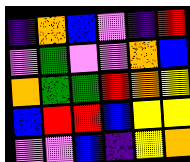[["indigo", "orange", "blue", "violet", "indigo", "red"], ["violet", "green", "violet", "violet", "orange", "blue"], ["orange", "green", "green", "red", "orange", "yellow"], ["blue", "red", "red", "blue", "yellow", "yellow"], ["violet", "violet", "blue", "indigo", "yellow", "orange"]]